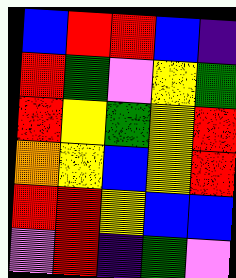[["blue", "red", "red", "blue", "indigo"], ["red", "green", "violet", "yellow", "green"], ["red", "yellow", "green", "yellow", "red"], ["orange", "yellow", "blue", "yellow", "red"], ["red", "red", "yellow", "blue", "blue"], ["violet", "red", "indigo", "green", "violet"]]